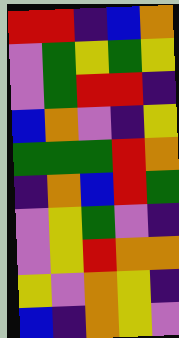[["red", "red", "indigo", "blue", "orange"], ["violet", "green", "yellow", "green", "yellow"], ["violet", "green", "red", "red", "indigo"], ["blue", "orange", "violet", "indigo", "yellow"], ["green", "green", "green", "red", "orange"], ["indigo", "orange", "blue", "red", "green"], ["violet", "yellow", "green", "violet", "indigo"], ["violet", "yellow", "red", "orange", "orange"], ["yellow", "violet", "orange", "yellow", "indigo"], ["blue", "indigo", "orange", "yellow", "violet"]]